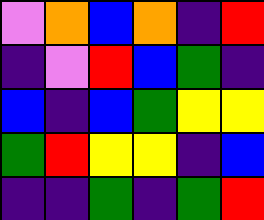[["violet", "orange", "blue", "orange", "indigo", "red"], ["indigo", "violet", "red", "blue", "green", "indigo"], ["blue", "indigo", "blue", "green", "yellow", "yellow"], ["green", "red", "yellow", "yellow", "indigo", "blue"], ["indigo", "indigo", "green", "indigo", "green", "red"]]